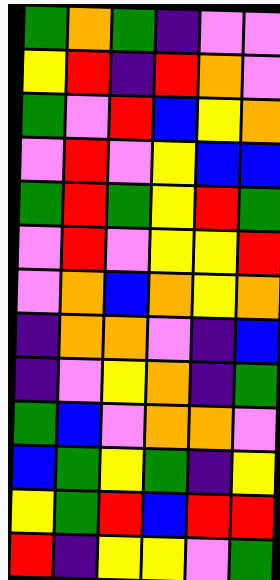[["green", "orange", "green", "indigo", "violet", "violet"], ["yellow", "red", "indigo", "red", "orange", "violet"], ["green", "violet", "red", "blue", "yellow", "orange"], ["violet", "red", "violet", "yellow", "blue", "blue"], ["green", "red", "green", "yellow", "red", "green"], ["violet", "red", "violet", "yellow", "yellow", "red"], ["violet", "orange", "blue", "orange", "yellow", "orange"], ["indigo", "orange", "orange", "violet", "indigo", "blue"], ["indigo", "violet", "yellow", "orange", "indigo", "green"], ["green", "blue", "violet", "orange", "orange", "violet"], ["blue", "green", "yellow", "green", "indigo", "yellow"], ["yellow", "green", "red", "blue", "red", "red"], ["red", "indigo", "yellow", "yellow", "violet", "green"]]